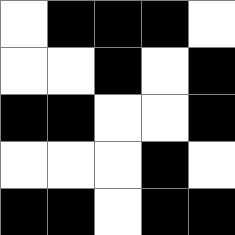[["white", "black", "black", "black", "white"], ["white", "white", "black", "white", "black"], ["black", "black", "white", "white", "black"], ["white", "white", "white", "black", "white"], ["black", "black", "white", "black", "black"]]